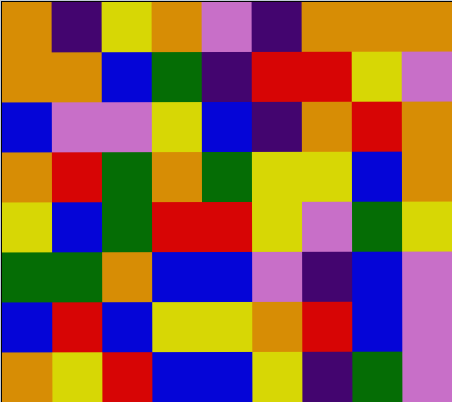[["orange", "indigo", "yellow", "orange", "violet", "indigo", "orange", "orange", "orange"], ["orange", "orange", "blue", "green", "indigo", "red", "red", "yellow", "violet"], ["blue", "violet", "violet", "yellow", "blue", "indigo", "orange", "red", "orange"], ["orange", "red", "green", "orange", "green", "yellow", "yellow", "blue", "orange"], ["yellow", "blue", "green", "red", "red", "yellow", "violet", "green", "yellow"], ["green", "green", "orange", "blue", "blue", "violet", "indigo", "blue", "violet"], ["blue", "red", "blue", "yellow", "yellow", "orange", "red", "blue", "violet"], ["orange", "yellow", "red", "blue", "blue", "yellow", "indigo", "green", "violet"]]